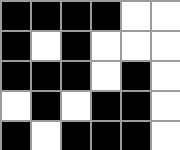[["black", "black", "black", "black", "white", "white"], ["black", "white", "black", "white", "white", "white"], ["black", "black", "black", "white", "black", "white"], ["white", "black", "white", "black", "black", "white"], ["black", "white", "black", "black", "black", "white"]]